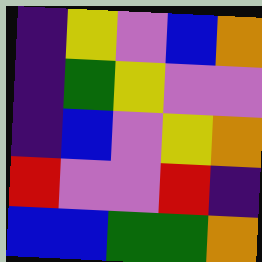[["indigo", "yellow", "violet", "blue", "orange"], ["indigo", "green", "yellow", "violet", "violet"], ["indigo", "blue", "violet", "yellow", "orange"], ["red", "violet", "violet", "red", "indigo"], ["blue", "blue", "green", "green", "orange"]]